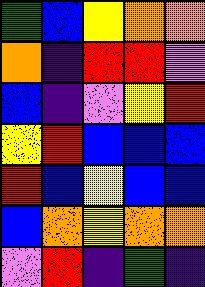[["green", "blue", "yellow", "orange", "orange"], ["orange", "indigo", "red", "red", "violet"], ["blue", "indigo", "violet", "yellow", "red"], ["yellow", "red", "blue", "blue", "blue"], ["red", "blue", "yellow", "blue", "blue"], ["blue", "orange", "yellow", "orange", "orange"], ["violet", "red", "indigo", "green", "indigo"]]